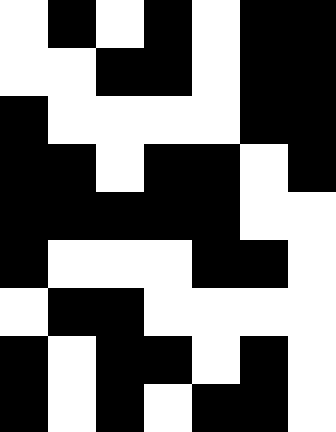[["white", "black", "white", "black", "white", "black", "black"], ["white", "white", "black", "black", "white", "black", "black"], ["black", "white", "white", "white", "white", "black", "black"], ["black", "black", "white", "black", "black", "white", "black"], ["black", "black", "black", "black", "black", "white", "white"], ["black", "white", "white", "white", "black", "black", "white"], ["white", "black", "black", "white", "white", "white", "white"], ["black", "white", "black", "black", "white", "black", "white"], ["black", "white", "black", "white", "black", "black", "white"]]